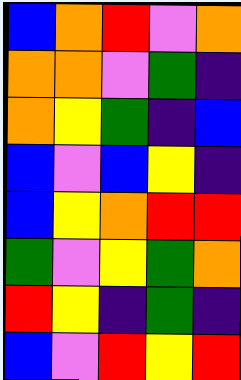[["blue", "orange", "red", "violet", "orange"], ["orange", "orange", "violet", "green", "indigo"], ["orange", "yellow", "green", "indigo", "blue"], ["blue", "violet", "blue", "yellow", "indigo"], ["blue", "yellow", "orange", "red", "red"], ["green", "violet", "yellow", "green", "orange"], ["red", "yellow", "indigo", "green", "indigo"], ["blue", "violet", "red", "yellow", "red"]]